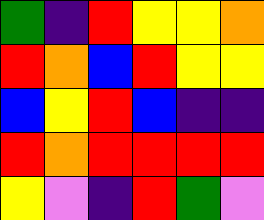[["green", "indigo", "red", "yellow", "yellow", "orange"], ["red", "orange", "blue", "red", "yellow", "yellow"], ["blue", "yellow", "red", "blue", "indigo", "indigo"], ["red", "orange", "red", "red", "red", "red"], ["yellow", "violet", "indigo", "red", "green", "violet"]]